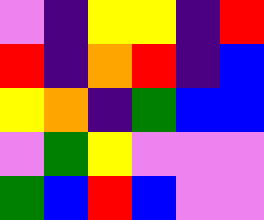[["violet", "indigo", "yellow", "yellow", "indigo", "red"], ["red", "indigo", "orange", "red", "indigo", "blue"], ["yellow", "orange", "indigo", "green", "blue", "blue"], ["violet", "green", "yellow", "violet", "violet", "violet"], ["green", "blue", "red", "blue", "violet", "violet"]]